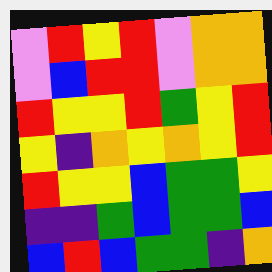[["violet", "red", "yellow", "red", "violet", "orange", "orange"], ["violet", "blue", "red", "red", "violet", "orange", "orange"], ["red", "yellow", "yellow", "red", "green", "yellow", "red"], ["yellow", "indigo", "orange", "yellow", "orange", "yellow", "red"], ["red", "yellow", "yellow", "blue", "green", "green", "yellow"], ["indigo", "indigo", "green", "blue", "green", "green", "blue"], ["blue", "red", "blue", "green", "green", "indigo", "orange"]]